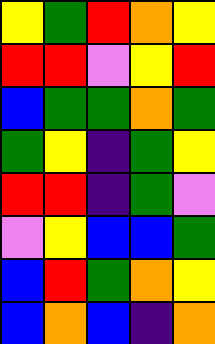[["yellow", "green", "red", "orange", "yellow"], ["red", "red", "violet", "yellow", "red"], ["blue", "green", "green", "orange", "green"], ["green", "yellow", "indigo", "green", "yellow"], ["red", "red", "indigo", "green", "violet"], ["violet", "yellow", "blue", "blue", "green"], ["blue", "red", "green", "orange", "yellow"], ["blue", "orange", "blue", "indigo", "orange"]]